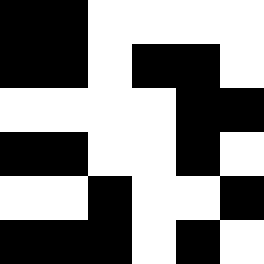[["black", "black", "white", "white", "white", "white"], ["black", "black", "white", "black", "black", "white"], ["white", "white", "white", "white", "black", "black"], ["black", "black", "white", "white", "black", "white"], ["white", "white", "black", "white", "white", "black"], ["black", "black", "black", "white", "black", "white"]]